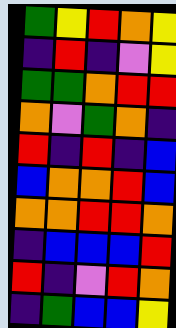[["green", "yellow", "red", "orange", "yellow"], ["indigo", "red", "indigo", "violet", "yellow"], ["green", "green", "orange", "red", "red"], ["orange", "violet", "green", "orange", "indigo"], ["red", "indigo", "red", "indigo", "blue"], ["blue", "orange", "orange", "red", "blue"], ["orange", "orange", "red", "red", "orange"], ["indigo", "blue", "blue", "blue", "red"], ["red", "indigo", "violet", "red", "orange"], ["indigo", "green", "blue", "blue", "yellow"]]